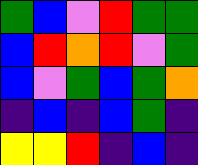[["green", "blue", "violet", "red", "green", "green"], ["blue", "red", "orange", "red", "violet", "green"], ["blue", "violet", "green", "blue", "green", "orange"], ["indigo", "blue", "indigo", "blue", "green", "indigo"], ["yellow", "yellow", "red", "indigo", "blue", "indigo"]]